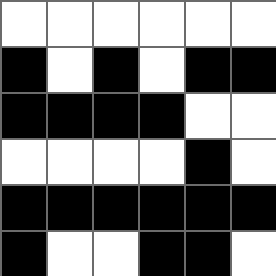[["white", "white", "white", "white", "white", "white"], ["black", "white", "black", "white", "black", "black"], ["black", "black", "black", "black", "white", "white"], ["white", "white", "white", "white", "black", "white"], ["black", "black", "black", "black", "black", "black"], ["black", "white", "white", "black", "black", "white"]]